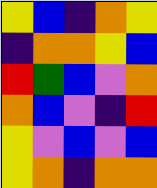[["yellow", "blue", "indigo", "orange", "yellow"], ["indigo", "orange", "orange", "yellow", "blue"], ["red", "green", "blue", "violet", "orange"], ["orange", "blue", "violet", "indigo", "red"], ["yellow", "violet", "blue", "violet", "blue"], ["yellow", "orange", "indigo", "orange", "orange"]]